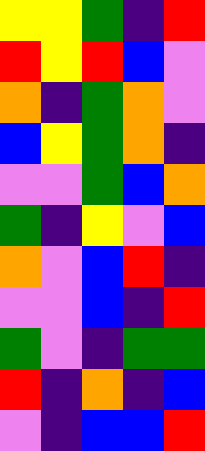[["yellow", "yellow", "green", "indigo", "red"], ["red", "yellow", "red", "blue", "violet"], ["orange", "indigo", "green", "orange", "violet"], ["blue", "yellow", "green", "orange", "indigo"], ["violet", "violet", "green", "blue", "orange"], ["green", "indigo", "yellow", "violet", "blue"], ["orange", "violet", "blue", "red", "indigo"], ["violet", "violet", "blue", "indigo", "red"], ["green", "violet", "indigo", "green", "green"], ["red", "indigo", "orange", "indigo", "blue"], ["violet", "indigo", "blue", "blue", "red"]]